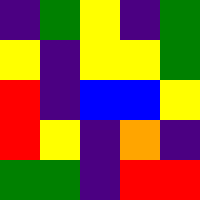[["indigo", "green", "yellow", "indigo", "green"], ["yellow", "indigo", "yellow", "yellow", "green"], ["red", "indigo", "blue", "blue", "yellow"], ["red", "yellow", "indigo", "orange", "indigo"], ["green", "green", "indigo", "red", "red"]]